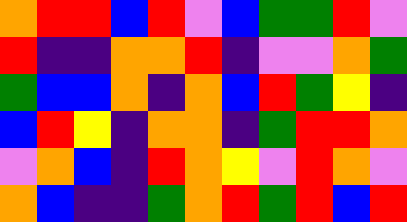[["orange", "red", "red", "blue", "red", "violet", "blue", "green", "green", "red", "violet"], ["red", "indigo", "indigo", "orange", "orange", "red", "indigo", "violet", "violet", "orange", "green"], ["green", "blue", "blue", "orange", "indigo", "orange", "blue", "red", "green", "yellow", "indigo"], ["blue", "red", "yellow", "indigo", "orange", "orange", "indigo", "green", "red", "red", "orange"], ["violet", "orange", "blue", "indigo", "red", "orange", "yellow", "violet", "red", "orange", "violet"], ["orange", "blue", "indigo", "indigo", "green", "orange", "red", "green", "red", "blue", "red"]]